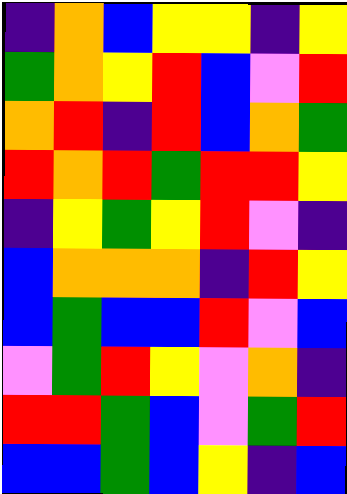[["indigo", "orange", "blue", "yellow", "yellow", "indigo", "yellow"], ["green", "orange", "yellow", "red", "blue", "violet", "red"], ["orange", "red", "indigo", "red", "blue", "orange", "green"], ["red", "orange", "red", "green", "red", "red", "yellow"], ["indigo", "yellow", "green", "yellow", "red", "violet", "indigo"], ["blue", "orange", "orange", "orange", "indigo", "red", "yellow"], ["blue", "green", "blue", "blue", "red", "violet", "blue"], ["violet", "green", "red", "yellow", "violet", "orange", "indigo"], ["red", "red", "green", "blue", "violet", "green", "red"], ["blue", "blue", "green", "blue", "yellow", "indigo", "blue"]]